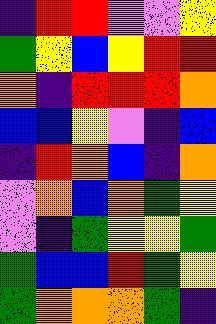[["indigo", "red", "red", "violet", "violet", "yellow"], ["green", "yellow", "blue", "yellow", "red", "red"], ["orange", "indigo", "red", "red", "red", "orange"], ["blue", "blue", "yellow", "violet", "indigo", "blue"], ["indigo", "red", "orange", "blue", "indigo", "orange"], ["violet", "orange", "blue", "orange", "green", "yellow"], ["violet", "indigo", "green", "yellow", "yellow", "green"], ["green", "blue", "blue", "red", "green", "yellow"], ["green", "orange", "orange", "orange", "green", "indigo"]]